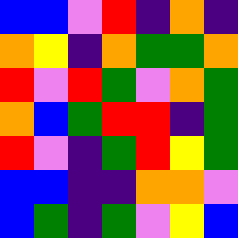[["blue", "blue", "violet", "red", "indigo", "orange", "indigo"], ["orange", "yellow", "indigo", "orange", "green", "green", "orange"], ["red", "violet", "red", "green", "violet", "orange", "green"], ["orange", "blue", "green", "red", "red", "indigo", "green"], ["red", "violet", "indigo", "green", "red", "yellow", "green"], ["blue", "blue", "indigo", "indigo", "orange", "orange", "violet"], ["blue", "green", "indigo", "green", "violet", "yellow", "blue"]]